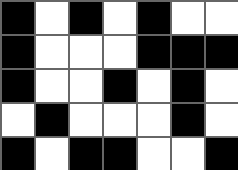[["black", "white", "black", "white", "black", "white", "white"], ["black", "white", "white", "white", "black", "black", "black"], ["black", "white", "white", "black", "white", "black", "white"], ["white", "black", "white", "white", "white", "black", "white"], ["black", "white", "black", "black", "white", "white", "black"]]